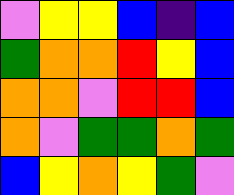[["violet", "yellow", "yellow", "blue", "indigo", "blue"], ["green", "orange", "orange", "red", "yellow", "blue"], ["orange", "orange", "violet", "red", "red", "blue"], ["orange", "violet", "green", "green", "orange", "green"], ["blue", "yellow", "orange", "yellow", "green", "violet"]]